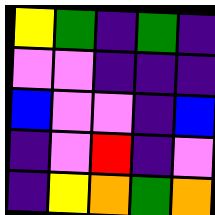[["yellow", "green", "indigo", "green", "indigo"], ["violet", "violet", "indigo", "indigo", "indigo"], ["blue", "violet", "violet", "indigo", "blue"], ["indigo", "violet", "red", "indigo", "violet"], ["indigo", "yellow", "orange", "green", "orange"]]